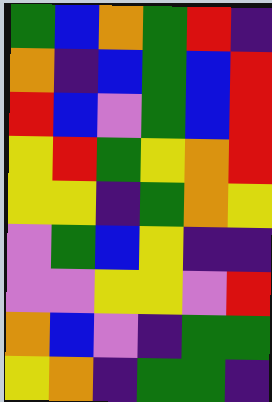[["green", "blue", "orange", "green", "red", "indigo"], ["orange", "indigo", "blue", "green", "blue", "red"], ["red", "blue", "violet", "green", "blue", "red"], ["yellow", "red", "green", "yellow", "orange", "red"], ["yellow", "yellow", "indigo", "green", "orange", "yellow"], ["violet", "green", "blue", "yellow", "indigo", "indigo"], ["violet", "violet", "yellow", "yellow", "violet", "red"], ["orange", "blue", "violet", "indigo", "green", "green"], ["yellow", "orange", "indigo", "green", "green", "indigo"]]